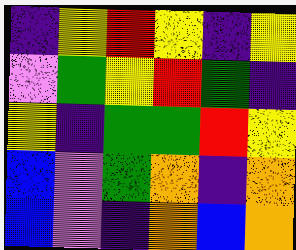[["indigo", "yellow", "red", "yellow", "indigo", "yellow"], ["violet", "green", "yellow", "red", "green", "indigo"], ["yellow", "indigo", "green", "green", "red", "yellow"], ["blue", "violet", "green", "orange", "indigo", "orange"], ["blue", "violet", "indigo", "orange", "blue", "orange"]]